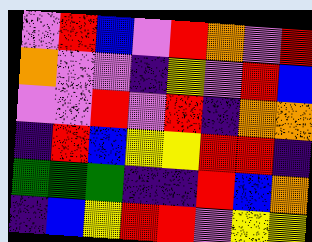[["violet", "red", "blue", "violet", "red", "orange", "violet", "red"], ["orange", "violet", "violet", "indigo", "yellow", "violet", "red", "blue"], ["violet", "violet", "red", "violet", "red", "indigo", "orange", "orange"], ["indigo", "red", "blue", "yellow", "yellow", "red", "red", "indigo"], ["green", "green", "green", "indigo", "indigo", "red", "blue", "orange"], ["indigo", "blue", "yellow", "red", "red", "violet", "yellow", "yellow"]]